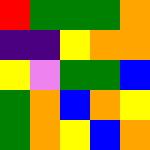[["red", "green", "green", "green", "orange"], ["indigo", "indigo", "yellow", "orange", "orange"], ["yellow", "violet", "green", "green", "blue"], ["green", "orange", "blue", "orange", "yellow"], ["green", "orange", "yellow", "blue", "orange"]]